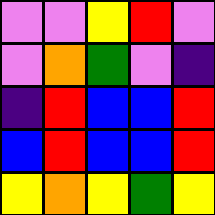[["violet", "violet", "yellow", "red", "violet"], ["violet", "orange", "green", "violet", "indigo"], ["indigo", "red", "blue", "blue", "red"], ["blue", "red", "blue", "blue", "red"], ["yellow", "orange", "yellow", "green", "yellow"]]